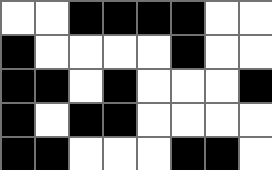[["white", "white", "black", "black", "black", "black", "white", "white"], ["black", "white", "white", "white", "white", "black", "white", "white"], ["black", "black", "white", "black", "white", "white", "white", "black"], ["black", "white", "black", "black", "white", "white", "white", "white"], ["black", "black", "white", "white", "white", "black", "black", "white"]]